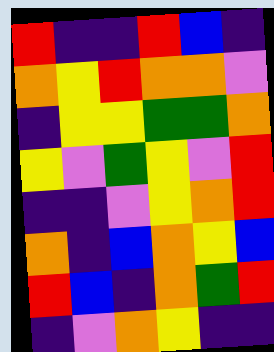[["red", "indigo", "indigo", "red", "blue", "indigo"], ["orange", "yellow", "red", "orange", "orange", "violet"], ["indigo", "yellow", "yellow", "green", "green", "orange"], ["yellow", "violet", "green", "yellow", "violet", "red"], ["indigo", "indigo", "violet", "yellow", "orange", "red"], ["orange", "indigo", "blue", "orange", "yellow", "blue"], ["red", "blue", "indigo", "orange", "green", "red"], ["indigo", "violet", "orange", "yellow", "indigo", "indigo"]]